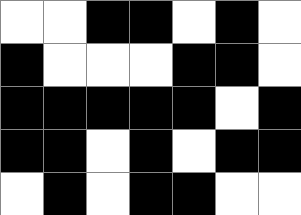[["white", "white", "black", "black", "white", "black", "white"], ["black", "white", "white", "white", "black", "black", "white"], ["black", "black", "black", "black", "black", "white", "black"], ["black", "black", "white", "black", "white", "black", "black"], ["white", "black", "white", "black", "black", "white", "white"]]